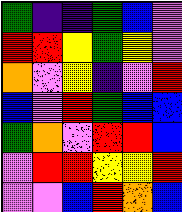[["green", "indigo", "indigo", "green", "blue", "violet"], ["red", "red", "yellow", "green", "yellow", "violet"], ["orange", "violet", "yellow", "indigo", "violet", "red"], ["blue", "violet", "red", "green", "blue", "blue"], ["green", "orange", "violet", "red", "red", "blue"], ["violet", "red", "red", "yellow", "yellow", "red"], ["violet", "violet", "blue", "red", "orange", "blue"]]